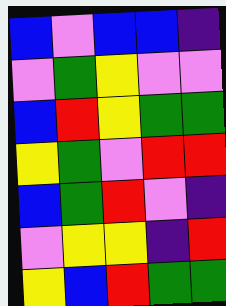[["blue", "violet", "blue", "blue", "indigo"], ["violet", "green", "yellow", "violet", "violet"], ["blue", "red", "yellow", "green", "green"], ["yellow", "green", "violet", "red", "red"], ["blue", "green", "red", "violet", "indigo"], ["violet", "yellow", "yellow", "indigo", "red"], ["yellow", "blue", "red", "green", "green"]]